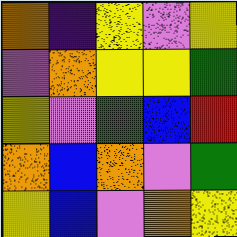[["orange", "indigo", "yellow", "violet", "yellow"], ["violet", "orange", "yellow", "yellow", "green"], ["yellow", "violet", "green", "blue", "red"], ["orange", "blue", "orange", "violet", "green"], ["yellow", "blue", "violet", "orange", "yellow"]]